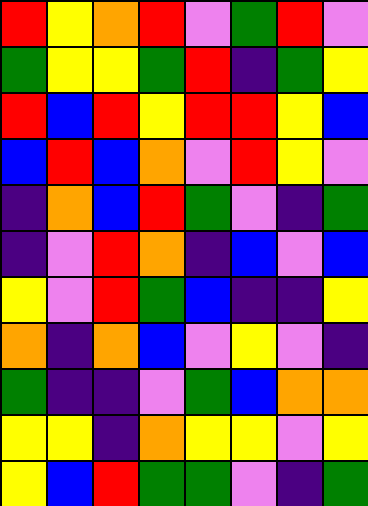[["red", "yellow", "orange", "red", "violet", "green", "red", "violet"], ["green", "yellow", "yellow", "green", "red", "indigo", "green", "yellow"], ["red", "blue", "red", "yellow", "red", "red", "yellow", "blue"], ["blue", "red", "blue", "orange", "violet", "red", "yellow", "violet"], ["indigo", "orange", "blue", "red", "green", "violet", "indigo", "green"], ["indigo", "violet", "red", "orange", "indigo", "blue", "violet", "blue"], ["yellow", "violet", "red", "green", "blue", "indigo", "indigo", "yellow"], ["orange", "indigo", "orange", "blue", "violet", "yellow", "violet", "indigo"], ["green", "indigo", "indigo", "violet", "green", "blue", "orange", "orange"], ["yellow", "yellow", "indigo", "orange", "yellow", "yellow", "violet", "yellow"], ["yellow", "blue", "red", "green", "green", "violet", "indigo", "green"]]